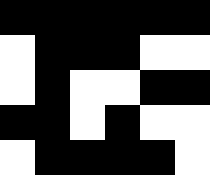[["black", "black", "black", "black", "black", "black"], ["white", "black", "black", "black", "white", "white"], ["white", "black", "white", "white", "black", "black"], ["black", "black", "white", "black", "white", "white"], ["white", "black", "black", "black", "black", "white"]]